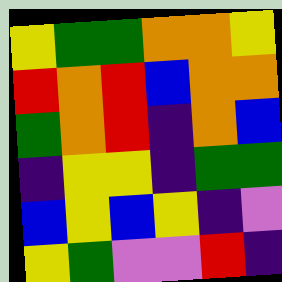[["yellow", "green", "green", "orange", "orange", "yellow"], ["red", "orange", "red", "blue", "orange", "orange"], ["green", "orange", "red", "indigo", "orange", "blue"], ["indigo", "yellow", "yellow", "indigo", "green", "green"], ["blue", "yellow", "blue", "yellow", "indigo", "violet"], ["yellow", "green", "violet", "violet", "red", "indigo"]]